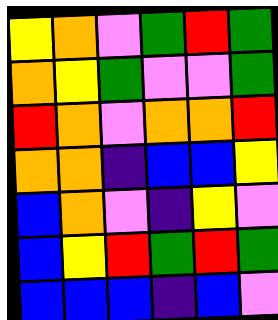[["yellow", "orange", "violet", "green", "red", "green"], ["orange", "yellow", "green", "violet", "violet", "green"], ["red", "orange", "violet", "orange", "orange", "red"], ["orange", "orange", "indigo", "blue", "blue", "yellow"], ["blue", "orange", "violet", "indigo", "yellow", "violet"], ["blue", "yellow", "red", "green", "red", "green"], ["blue", "blue", "blue", "indigo", "blue", "violet"]]